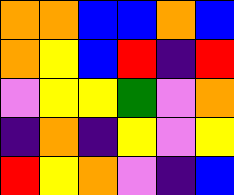[["orange", "orange", "blue", "blue", "orange", "blue"], ["orange", "yellow", "blue", "red", "indigo", "red"], ["violet", "yellow", "yellow", "green", "violet", "orange"], ["indigo", "orange", "indigo", "yellow", "violet", "yellow"], ["red", "yellow", "orange", "violet", "indigo", "blue"]]